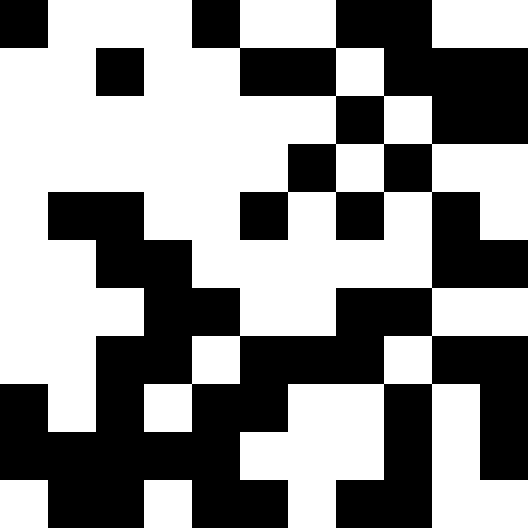[["black", "white", "white", "white", "black", "white", "white", "black", "black", "white", "white"], ["white", "white", "black", "white", "white", "black", "black", "white", "black", "black", "black"], ["white", "white", "white", "white", "white", "white", "white", "black", "white", "black", "black"], ["white", "white", "white", "white", "white", "white", "black", "white", "black", "white", "white"], ["white", "black", "black", "white", "white", "black", "white", "black", "white", "black", "white"], ["white", "white", "black", "black", "white", "white", "white", "white", "white", "black", "black"], ["white", "white", "white", "black", "black", "white", "white", "black", "black", "white", "white"], ["white", "white", "black", "black", "white", "black", "black", "black", "white", "black", "black"], ["black", "white", "black", "white", "black", "black", "white", "white", "black", "white", "black"], ["black", "black", "black", "black", "black", "white", "white", "white", "black", "white", "black"], ["white", "black", "black", "white", "black", "black", "white", "black", "black", "white", "white"]]